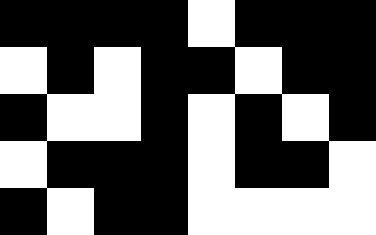[["black", "black", "black", "black", "white", "black", "black", "black"], ["white", "black", "white", "black", "black", "white", "black", "black"], ["black", "white", "white", "black", "white", "black", "white", "black"], ["white", "black", "black", "black", "white", "black", "black", "white"], ["black", "white", "black", "black", "white", "white", "white", "white"]]